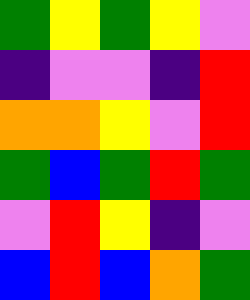[["green", "yellow", "green", "yellow", "violet"], ["indigo", "violet", "violet", "indigo", "red"], ["orange", "orange", "yellow", "violet", "red"], ["green", "blue", "green", "red", "green"], ["violet", "red", "yellow", "indigo", "violet"], ["blue", "red", "blue", "orange", "green"]]